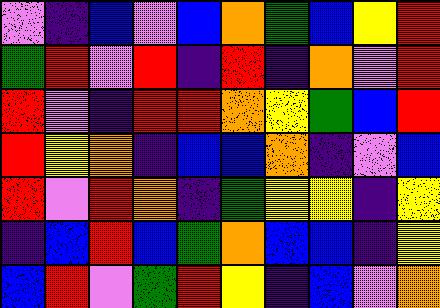[["violet", "indigo", "blue", "violet", "blue", "orange", "green", "blue", "yellow", "red"], ["green", "red", "violet", "red", "indigo", "red", "indigo", "orange", "violet", "red"], ["red", "violet", "indigo", "red", "red", "orange", "yellow", "green", "blue", "red"], ["red", "yellow", "orange", "indigo", "blue", "blue", "orange", "indigo", "violet", "blue"], ["red", "violet", "red", "orange", "indigo", "green", "yellow", "yellow", "indigo", "yellow"], ["indigo", "blue", "red", "blue", "green", "orange", "blue", "blue", "indigo", "yellow"], ["blue", "red", "violet", "green", "red", "yellow", "indigo", "blue", "violet", "orange"]]